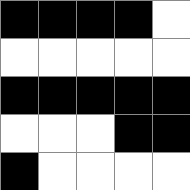[["black", "black", "black", "black", "white"], ["white", "white", "white", "white", "white"], ["black", "black", "black", "black", "black"], ["white", "white", "white", "black", "black"], ["black", "white", "white", "white", "white"]]